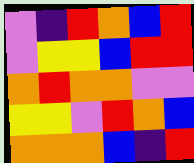[["violet", "indigo", "red", "orange", "blue", "red"], ["violet", "yellow", "yellow", "blue", "red", "red"], ["orange", "red", "orange", "orange", "violet", "violet"], ["yellow", "yellow", "violet", "red", "orange", "blue"], ["orange", "orange", "orange", "blue", "indigo", "red"]]